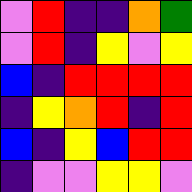[["violet", "red", "indigo", "indigo", "orange", "green"], ["violet", "red", "indigo", "yellow", "violet", "yellow"], ["blue", "indigo", "red", "red", "red", "red"], ["indigo", "yellow", "orange", "red", "indigo", "red"], ["blue", "indigo", "yellow", "blue", "red", "red"], ["indigo", "violet", "violet", "yellow", "yellow", "violet"]]